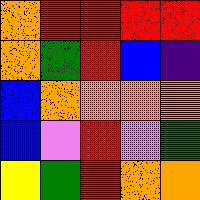[["orange", "red", "red", "red", "red"], ["orange", "green", "red", "blue", "indigo"], ["blue", "orange", "orange", "orange", "orange"], ["blue", "violet", "red", "violet", "green"], ["yellow", "green", "red", "orange", "orange"]]